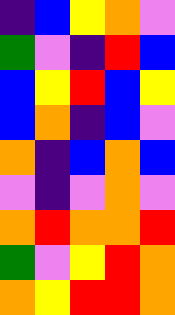[["indigo", "blue", "yellow", "orange", "violet"], ["green", "violet", "indigo", "red", "blue"], ["blue", "yellow", "red", "blue", "yellow"], ["blue", "orange", "indigo", "blue", "violet"], ["orange", "indigo", "blue", "orange", "blue"], ["violet", "indigo", "violet", "orange", "violet"], ["orange", "red", "orange", "orange", "red"], ["green", "violet", "yellow", "red", "orange"], ["orange", "yellow", "red", "red", "orange"]]